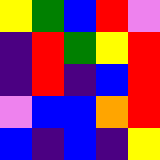[["yellow", "green", "blue", "red", "violet"], ["indigo", "red", "green", "yellow", "red"], ["indigo", "red", "indigo", "blue", "red"], ["violet", "blue", "blue", "orange", "red"], ["blue", "indigo", "blue", "indigo", "yellow"]]